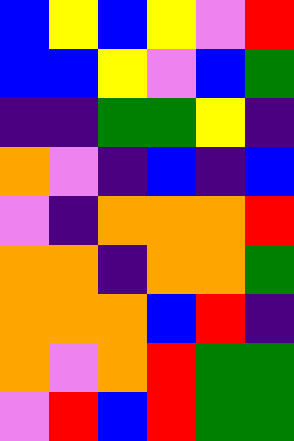[["blue", "yellow", "blue", "yellow", "violet", "red"], ["blue", "blue", "yellow", "violet", "blue", "green"], ["indigo", "indigo", "green", "green", "yellow", "indigo"], ["orange", "violet", "indigo", "blue", "indigo", "blue"], ["violet", "indigo", "orange", "orange", "orange", "red"], ["orange", "orange", "indigo", "orange", "orange", "green"], ["orange", "orange", "orange", "blue", "red", "indigo"], ["orange", "violet", "orange", "red", "green", "green"], ["violet", "red", "blue", "red", "green", "green"]]